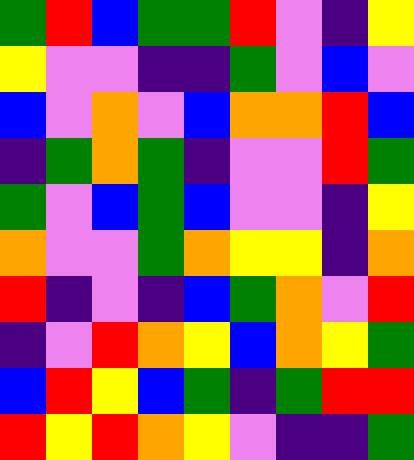[["green", "red", "blue", "green", "green", "red", "violet", "indigo", "yellow"], ["yellow", "violet", "violet", "indigo", "indigo", "green", "violet", "blue", "violet"], ["blue", "violet", "orange", "violet", "blue", "orange", "orange", "red", "blue"], ["indigo", "green", "orange", "green", "indigo", "violet", "violet", "red", "green"], ["green", "violet", "blue", "green", "blue", "violet", "violet", "indigo", "yellow"], ["orange", "violet", "violet", "green", "orange", "yellow", "yellow", "indigo", "orange"], ["red", "indigo", "violet", "indigo", "blue", "green", "orange", "violet", "red"], ["indigo", "violet", "red", "orange", "yellow", "blue", "orange", "yellow", "green"], ["blue", "red", "yellow", "blue", "green", "indigo", "green", "red", "red"], ["red", "yellow", "red", "orange", "yellow", "violet", "indigo", "indigo", "green"]]